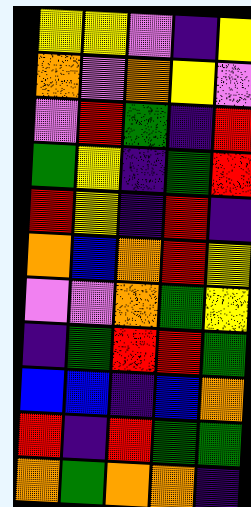[["yellow", "yellow", "violet", "indigo", "yellow"], ["orange", "violet", "orange", "yellow", "violet"], ["violet", "red", "green", "indigo", "red"], ["green", "yellow", "indigo", "green", "red"], ["red", "yellow", "indigo", "red", "indigo"], ["orange", "blue", "orange", "red", "yellow"], ["violet", "violet", "orange", "green", "yellow"], ["indigo", "green", "red", "red", "green"], ["blue", "blue", "indigo", "blue", "orange"], ["red", "indigo", "red", "green", "green"], ["orange", "green", "orange", "orange", "indigo"]]